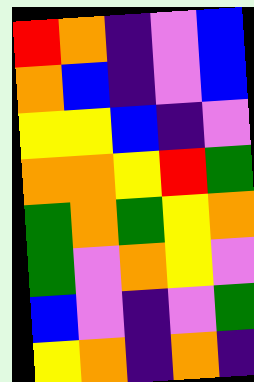[["red", "orange", "indigo", "violet", "blue"], ["orange", "blue", "indigo", "violet", "blue"], ["yellow", "yellow", "blue", "indigo", "violet"], ["orange", "orange", "yellow", "red", "green"], ["green", "orange", "green", "yellow", "orange"], ["green", "violet", "orange", "yellow", "violet"], ["blue", "violet", "indigo", "violet", "green"], ["yellow", "orange", "indigo", "orange", "indigo"]]